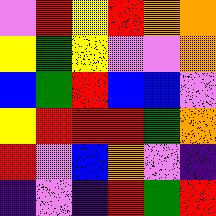[["violet", "red", "yellow", "red", "orange", "orange"], ["yellow", "green", "yellow", "violet", "violet", "orange"], ["blue", "green", "red", "blue", "blue", "violet"], ["yellow", "red", "red", "red", "green", "orange"], ["red", "violet", "blue", "orange", "violet", "indigo"], ["indigo", "violet", "indigo", "red", "green", "red"]]